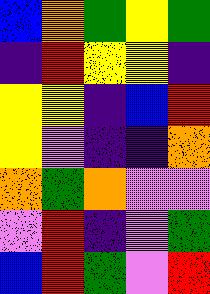[["blue", "orange", "green", "yellow", "green"], ["indigo", "red", "yellow", "yellow", "indigo"], ["yellow", "yellow", "indigo", "blue", "red"], ["yellow", "violet", "indigo", "indigo", "orange"], ["orange", "green", "orange", "violet", "violet"], ["violet", "red", "indigo", "violet", "green"], ["blue", "red", "green", "violet", "red"]]